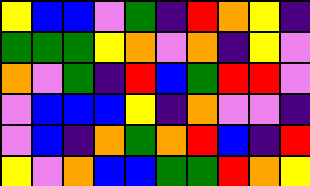[["yellow", "blue", "blue", "violet", "green", "indigo", "red", "orange", "yellow", "indigo"], ["green", "green", "green", "yellow", "orange", "violet", "orange", "indigo", "yellow", "violet"], ["orange", "violet", "green", "indigo", "red", "blue", "green", "red", "red", "violet"], ["violet", "blue", "blue", "blue", "yellow", "indigo", "orange", "violet", "violet", "indigo"], ["violet", "blue", "indigo", "orange", "green", "orange", "red", "blue", "indigo", "red"], ["yellow", "violet", "orange", "blue", "blue", "green", "green", "red", "orange", "yellow"]]